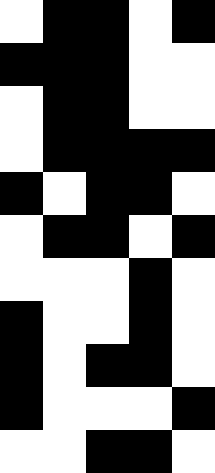[["white", "black", "black", "white", "black"], ["black", "black", "black", "white", "white"], ["white", "black", "black", "white", "white"], ["white", "black", "black", "black", "black"], ["black", "white", "black", "black", "white"], ["white", "black", "black", "white", "black"], ["white", "white", "white", "black", "white"], ["black", "white", "white", "black", "white"], ["black", "white", "black", "black", "white"], ["black", "white", "white", "white", "black"], ["white", "white", "black", "black", "white"]]